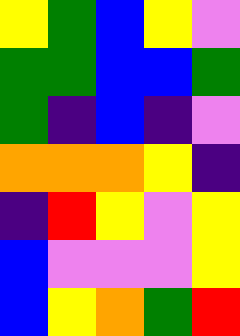[["yellow", "green", "blue", "yellow", "violet"], ["green", "green", "blue", "blue", "green"], ["green", "indigo", "blue", "indigo", "violet"], ["orange", "orange", "orange", "yellow", "indigo"], ["indigo", "red", "yellow", "violet", "yellow"], ["blue", "violet", "violet", "violet", "yellow"], ["blue", "yellow", "orange", "green", "red"]]